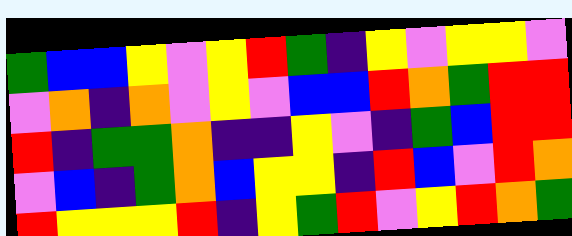[["green", "blue", "blue", "yellow", "violet", "yellow", "red", "green", "indigo", "yellow", "violet", "yellow", "yellow", "violet"], ["violet", "orange", "indigo", "orange", "violet", "yellow", "violet", "blue", "blue", "red", "orange", "green", "red", "red"], ["red", "indigo", "green", "green", "orange", "indigo", "indigo", "yellow", "violet", "indigo", "green", "blue", "red", "red"], ["violet", "blue", "indigo", "green", "orange", "blue", "yellow", "yellow", "indigo", "red", "blue", "violet", "red", "orange"], ["red", "yellow", "yellow", "yellow", "red", "indigo", "yellow", "green", "red", "violet", "yellow", "red", "orange", "green"]]